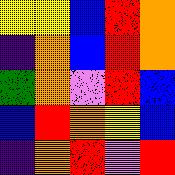[["yellow", "yellow", "blue", "red", "orange"], ["indigo", "orange", "blue", "red", "orange"], ["green", "orange", "violet", "red", "blue"], ["blue", "red", "orange", "yellow", "blue"], ["indigo", "orange", "red", "violet", "red"]]